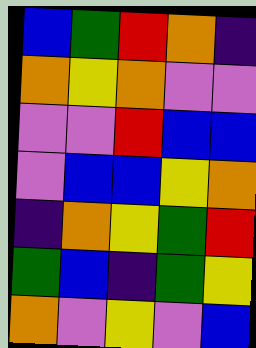[["blue", "green", "red", "orange", "indigo"], ["orange", "yellow", "orange", "violet", "violet"], ["violet", "violet", "red", "blue", "blue"], ["violet", "blue", "blue", "yellow", "orange"], ["indigo", "orange", "yellow", "green", "red"], ["green", "blue", "indigo", "green", "yellow"], ["orange", "violet", "yellow", "violet", "blue"]]